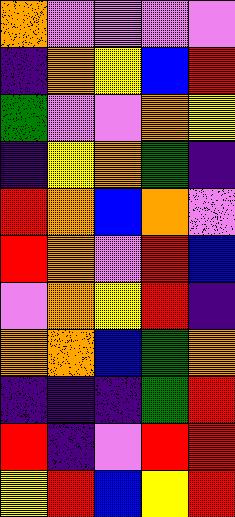[["orange", "violet", "violet", "violet", "violet"], ["indigo", "orange", "yellow", "blue", "red"], ["green", "violet", "violet", "orange", "yellow"], ["indigo", "yellow", "orange", "green", "indigo"], ["red", "orange", "blue", "orange", "violet"], ["red", "orange", "violet", "red", "blue"], ["violet", "orange", "yellow", "red", "indigo"], ["orange", "orange", "blue", "green", "orange"], ["indigo", "indigo", "indigo", "green", "red"], ["red", "indigo", "violet", "red", "red"], ["yellow", "red", "blue", "yellow", "red"]]